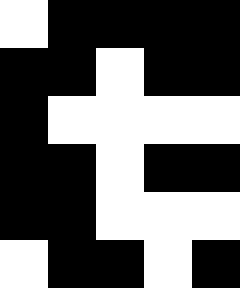[["white", "black", "black", "black", "black"], ["black", "black", "white", "black", "black"], ["black", "white", "white", "white", "white"], ["black", "black", "white", "black", "black"], ["black", "black", "white", "white", "white"], ["white", "black", "black", "white", "black"]]